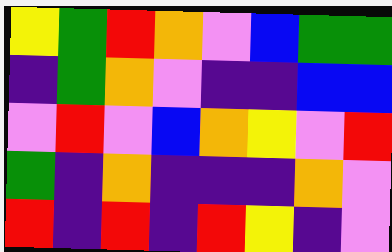[["yellow", "green", "red", "orange", "violet", "blue", "green", "green"], ["indigo", "green", "orange", "violet", "indigo", "indigo", "blue", "blue"], ["violet", "red", "violet", "blue", "orange", "yellow", "violet", "red"], ["green", "indigo", "orange", "indigo", "indigo", "indigo", "orange", "violet"], ["red", "indigo", "red", "indigo", "red", "yellow", "indigo", "violet"]]